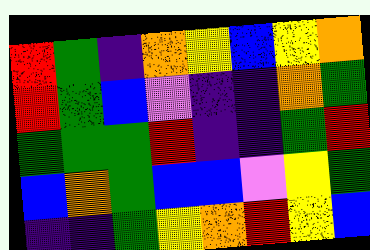[["red", "green", "indigo", "orange", "yellow", "blue", "yellow", "orange"], ["red", "green", "blue", "violet", "indigo", "indigo", "orange", "green"], ["green", "green", "green", "red", "indigo", "indigo", "green", "red"], ["blue", "orange", "green", "blue", "blue", "violet", "yellow", "green"], ["indigo", "indigo", "green", "yellow", "orange", "red", "yellow", "blue"]]